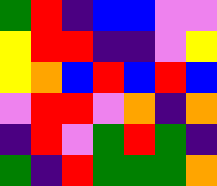[["green", "red", "indigo", "blue", "blue", "violet", "violet"], ["yellow", "red", "red", "indigo", "indigo", "violet", "yellow"], ["yellow", "orange", "blue", "red", "blue", "red", "blue"], ["violet", "red", "red", "violet", "orange", "indigo", "orange"], ["indigo", "red", "violet", "green", "red", "green", "indigo"], ["green", "indigo", "red", "green", "green", "green", "orange"]]